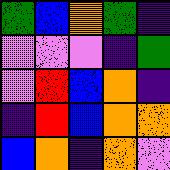[["green", "blue", "orange", "green", "indigo"], ["violet", "violet", "violet", "indigo", "green"], ["violet", "red", "blue", "orange", "indigo"], ["indigo", "red", "blue", "orange", "orange"], ["blue", "orange", "indigo", "orange", "violet"]]